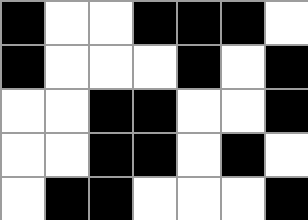[["black", "white", "white", "black", "black", "black", "white"], ["black", "white", "white", "white", "black", "white", "black"], ["white", "white", "black", "black", "white", "white", "black"], ["white", "white", "black", "black", "white", "black", "white"], ["white", "black", "black", "white", "white", "white", "black"]]